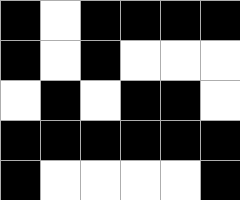[["black", "white", "black", "black", "black", "black"], ["black", "white", "black", "white", "white", "white"], ["white", "black", "white", "black", "black", "white"], ["black", "black", "black", "black", "black", "black"], ["black", "white", "white", "white", "white", "black"]]